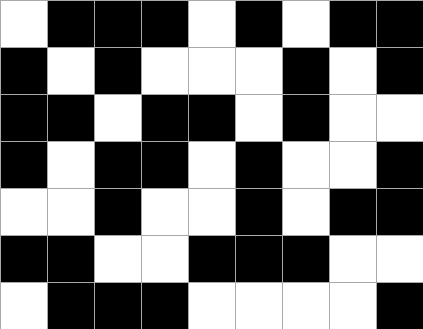[["white", "black", "black", "black", "white", "black", "white", "black", "black"], ["black", "white", "black", "white", "white", "white", "black", "white", "black"], ["black", "black", "white", "black", "black", "white", "black", "white", "white"], ["black", "white", "black", "black", "white", "black", "white", "white", "black"], ["white", "white", "black", "white", "white", "black", "white", "black", "black"], ["black", "black", "white", "white", "black", "black", "black", "white", "white"], ["white", "black", "black", "black", "white", "white", "white", "white", "black"]]